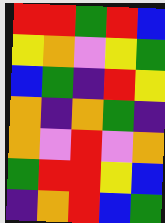[["red", "red", "green", "red", "blue"], ["yellow", "orange", "violet", "yellow", "green"], ["blue", "green", "indigo", "red", "yellow"], ["orange", "indigo", "orange", "green", "indigo"], ["orange", "violet", "red", "violet", "orange"], ["green", "red", "red", "yellow", "blue"], ["indigo", "orange", "red", "blue", "green"]]